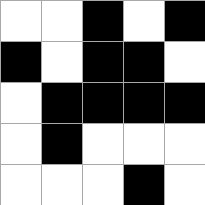[["white", "white", "black", "white", "black"], ["black", "white", "black", "black", "white"], ["white", "black", "black", "black", "black"], ["white", "black", "white", "white", "white"], ["white", "white", "white", "black", "white"]]